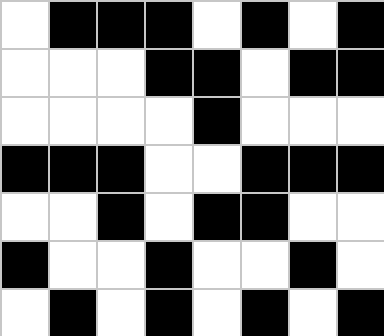[["white", "black", "black", "black", "white", "black", "white", "black"], ["white", "white", "white", "black", "black", "white", "black", "black"], ["white", "white", "white", "white", "black", "white", "white", "white"], ["black", "black", "black", "white", "white", "black", "black", "black"], ["white", "white", "black", "white", "black", "black", "white", "white"], ["black", "white", "white", "black", "white", "white", "black", "white"], ["white", "black", "white", "black", "white", "black", "white", "black"]]